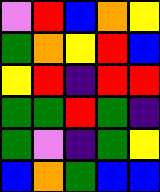[["violet", "red", "blue", "orange", "yellow"], ["green", "orange", "yellow", "red", "blue"], ["yellow", "red", "indigo", "red", "red"], ["green", "green", "red", "green", "indigo"], ["green", "violet", "indigo", "green", "yellow"], ["blue", "orange", "green", "blue", "blue"]]